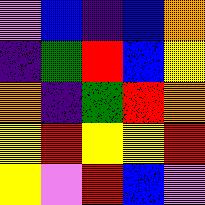[["violet", "blue", "indigo", "blue", "orange"], ["indigo", "green", "red", "blue", "yellow"], ["orange", "indigo", "green", "red", "orange"], ["yellow", "red", "yellow", "yellow", "red"], ["yellow", "violet", "red", "blue", "violet"]]